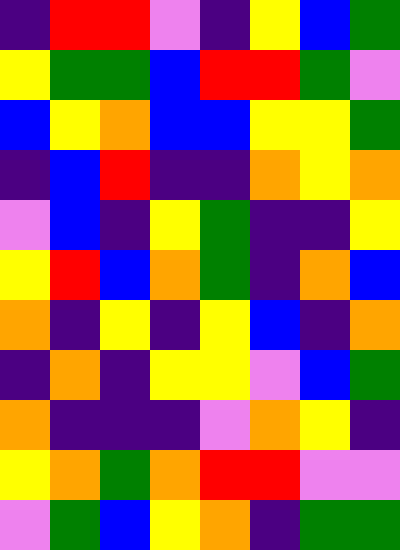[["indigo", "red", "red", "violet", "indigo", "yellow", "blue", "green"], ["yellow", "green", "green", "blue", "red", "red", "green", "violet"], ["blue", "yellow", "orange", "blue", "blue", "yellow", "yellow", "green"], ["indigo", "blue", "red", "indigo", "indigo", "orange", "yellow", "orange"], ["violet", "blue", "indigo", "yellow", "green", "indigo", "indigo", "yellow"], ["yellow", "red", "blue", "orange", "green", "indigo", "orange", "blue"], ["orange", "indigo", "yellow", "indigo", "yellow", "blue", "indigo", "orange"], ["indigo", "orange", "indigo", "yellow", "yellow", "violet", "blue", "green"], ["orange", "indigo", "indigo", "indigo", "violet", "orange", "yellow", "indigo"], ["yellow", "orange", "green", "orange", "red", "red", "violet", "violet"], ["violet", "green", "blue", "yellow", "orange", "indigo", "green", "green"]]